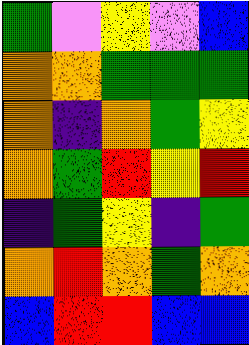[["green", "violet", "yellow", "violet", "blue"], ["orange", "orange", "green", "green", "green"], ["orange", "indigo", "orange", "green", "yellow"], ["orange", "green", "red", "yellow", "red"], ["indigo", "green", "yellow", "indigo", "green"], ["orange", "red", "orange", "green", "orange"], ["blue", "red", "red", "blue", "blue"]]